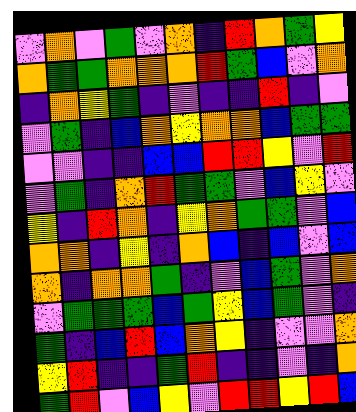[["violet", "orange", "violet", "green", "violet", "orange", "indigo", "red", "orange", "green", "yellow"], ["orange", "green", "green", "orange", "orange", "orange", "red", "green", "blue", "violet", "orange"], ["indigo", "orange", "yellow", "green", "indigo", "violet", "indigo", "indigo", "red", "indigo", "violet"], ["violet", "green", "indigo", "blue", "orange", "yellow", "orange", "orange", "blue", "green", "green"], ["violet", "violet", "indigo", "indigo", "blue", "blue", "red", "red", "yellow", "violet", "red"], ["violet", "green", "indigo", "orange", "red", "green", "green", "violet", "blue", "yellow", "violet"], ["yellow", "indigo", "red", "orange", "indigo", "yellow", "orange", "green", "green", "violet", "blue"], ["orange", "orange", "indigo", "yellow", "indigo", "orange", "blue", "indigo", "blue", "violet", "blue"], ["orange", "indigo", "orange", "orange", "green", "indigo", "violet", "blue", "green", "violet", "orange"], ["violet", "green", "green", "green", "blue", "green", "yellow", "blue", "green", "violet", "indigo"], ["green", "indigo", "blue", "red", "blue", "orange", "yellow", "indigo", "violet", "violet", "orange"], ["yellow", "red", "indigo", "indigo", "green", "red", "indigo", "indigo", "violet", "indigo", "orange"], ["green", "red", "violet", "blue", "yellow", "violet", "red", "red", "yellow", "red", "blue"]]